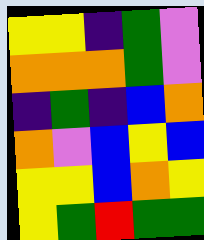[["yellow", "yellow", "indigo", "green", "violet"], ["orange", "orange", "orange", "green", "violet"], ["indigo", "green", "indigo", "blue", "orange"], ["orange", "violet", "blue", "yellow", "blue"], ["yellow", "yellow", "blue", "orange", "yellow"], ["yellow", "green", "red", "green", "green"]]